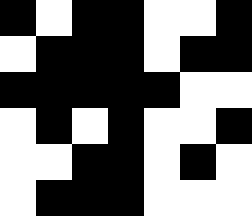[["black", "white", "black", "black", "white", "white", "black"], ["white", "black", "black", "black", "white", "black", "black"], ["black", "black", "black", "black", "black", "white", "white"], ["white", "black", "white", "black", "white", "white", "black"], ["white", "white", "black", "black", "white", "black", "white"], ["white", "black", "black", "black", "white", "white", "white"]]